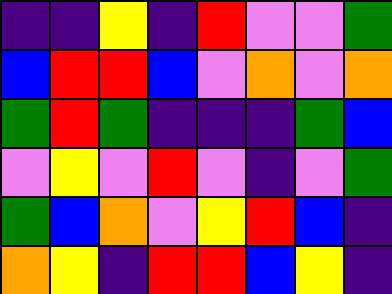[["indigo", "indigo", "yellow", "indigo", "red", "violet", "violet", "green"], ["blue", "red", "red", "blue", "violet", "orange", "violet", "orange"], ["green", "red", "green", "indigo", "indigo", "indigo", "green", "blue"], ["violet", "yellow", "violet", "red", "violet", "indigo", "violet", "green"], ["green", "blue", "orange", "violet", "yellow", "red", "blue", "indigo"], ["orange", "yellow", "indigo", "red", "red", "blue", "yellow", "indigo"]]